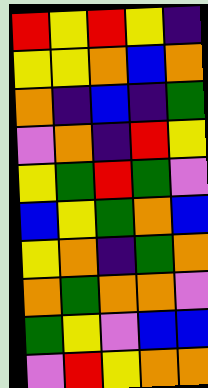[["red", "yellow", "red", "yellow", "indigo"], ["yellow", "yellow", "orange", "blue", "orange"], ["orange", "indigo", "blue", "indigo", "green"], ["violet", "orange", "indigo", "red", "yellow"], ["yellow", "green", "red", "green", "violet"], ["blue", "yellow", "green", "orange", "blue"], ["yellow", "orange", "indigo", "green", "orange"], ["orange", "green", "orange", "orange", "violet"], ["green", "yellow", "violet", "blue", "blue"], ["violet", "red", "yellow", "orange", "orange"]]